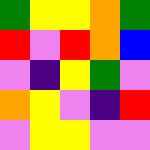[["green", "yellow", "yellow", "orange", "green"], ["red", "violet", "red", "orange", "blue"], ["violet", "indigo", "yellow", "green", "violet"], ["orange", "yellow", "violet", "indigo", "red"], ["violet", "yellow", "yellow", "violet", "violet"]]